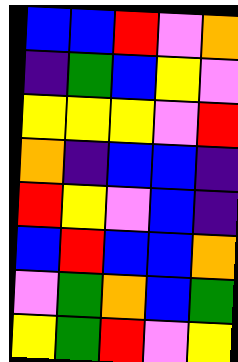[["blue", "blue", "red", "violet", "orange"], ["indigo", "green", "blue", "yellow", "violet"], ["yellow", "yellow", "yellow", "violet", "red"], ["orange", "indigo", "blue", "blue", "indigo"], ["red", "yellow", "violet", "blue", "indigo"], ["blue", "red", "blue", "blue", "orange"], ["violet", "green", "orange", "blue", "green"], ["yellow", "green", "red", "violet", "yellow"]]